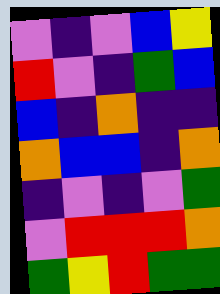[["violet", "indigo", "violet", "blue", "yellow"], ["red", "violet", "indigo", "green", "blue"], ["blue", "indigo", "orange", "indigo", "indigo"], ["orange", "blue", "blue", "indigo", "orange"], ["indigo", "violet", "indigo", "violet", "green"], ["violet", "red", "red", "red", "orange"], ["green", "yellow", "red", "green", "green"]]